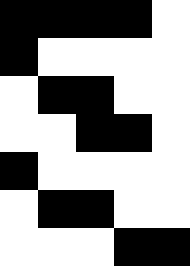[["black", "black", "black", "black", "white"], ["black", "white", "white", "white", "white"], ["white", "black", "black", "white", "white"], ["white", "white", "black", "black", "white"], ["black", "white", "white", "white", "white"], ["white", "black", "black", "white", "white"], ["white", "white", "white", "black", "black"]]